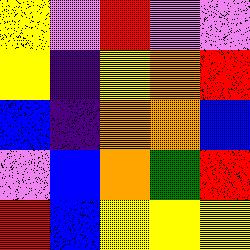[["yellow", "violet", "red", "violet", "violet"], ["yellow", "indigo", "yellow", "orange", "red"], ["blue", "indigo", "orange", "orange", "blue"], ["violet", "blue", "orange", "green", "red"], ["red", "blue", "yellow", "yellow", "yellow"]]